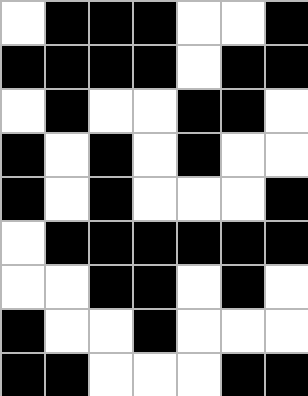[["white", "black", "black", "black", "white", "white", "black"], ["black", "black", "black", "black", "white", "black", "black"], ["white", "black", "white", "white", "black", "black", "white"], ["black", "white", "black", "white", "black", "white", "white"], ["black", "white", "black", "white", "white", "white", "black"], ["white", "black", "black", "black", "black", "black", "black"], ["white", "white", "black", "black", "white", "black", "white"], ["black", "white", "white", "black", "white", "white", "white"], ["black", "black", "white", "white", "white", "black", "black"]]